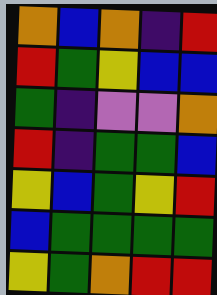[["orange", "blue", "orange", "indigo", "red"], ["red", "green", "yellow", "blue", "blue"], ["green", "indigo", "violet", "violet", "orange"], ["red", "indigo", "green", "green", "blue"], ["yellow", "blue", "green", "yellow", "red"], ["blue", "green", "green", "green", "green"], ["yellow", "green", "orange", "red", "red"]]